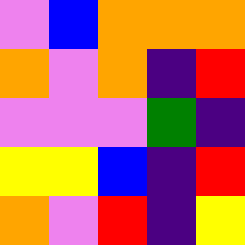[["violet", "blue", "orange", "orange", "orange"], ["orange", "violet", "orange", "indigo", "red"], ["violet", "violet", "violet", "green", "indigo"], ["yellow", "yellow", "blue", "indigo", "red"], ["orange", "violet", "red", "indigo", "yellow"]]